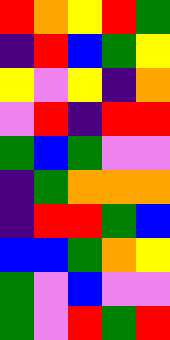[["red", "orange", "yellow", "red", "green"], ["indigo", "red", "blue", "green", "yellow"], ["yellow", "violet", "yellow", "indigo", "orange"], ["violet", "red", "indigo", "red", "red"], ["green", "blue", "green", "violet", "violet"], ["indigo", "green", "orange", "orange", "orange"], ["indigo", "red", "red", "green", "blue"], ["blue", "blue", "green", "orange", "yellow"], ["green", "violet", "blue", "violet", "violet"], ["green", "violet", "red", "green", "red"]]